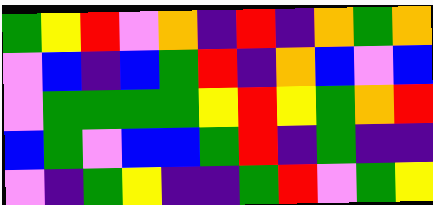[["green", "yellow", "red", "violet", "orange", "indigo", "red", "indigo", "orange", "green", "orange"], ["violet", "blue", "indigo", "blue", "green", "red", "indigo", "orange", "blue", "violet", "blue"], ["violet", "green", "green", "green", "green", "yellow", "red", "yellow", "green", "orange", "red"], ["blue", "green", "violet", "blue", "blue", "green", "red", "indigo", "green", "indigo", "indigo"], ["violet", "indigo", "green", "yellow", "indigo", "indigo", "green", "red", "violet", "green", "yellow"]]